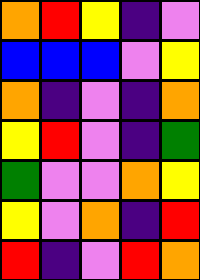[["orange", "red", "yellow", "indigo", "violet"], ["blue", "blue", "blue", "violet", "yellow"], ["orange", "indigo", "violet", "indigo", "orange"], ["yellow", "red", "violet", "indigo", "green"], ["green", "violet", "violet", "orange", "yellow"], ["yellow", "violet", "orange", "indigo", "red"], ["red", "indigo", "violet", "red", "orange"]]